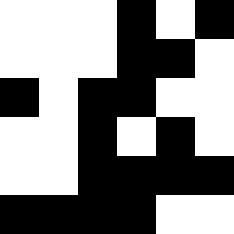[["white", "white", "white", "black", "white", "black"], ["white", "white", "white", "black", "black", "white"], ["black", "white", "black", "black", "white", "white"], ["white", "white", "black", "white", "black", "white"], ["white", "white", "black", "black", "black", "black"], ["black", "black", "black", "black", "white", "white"]]